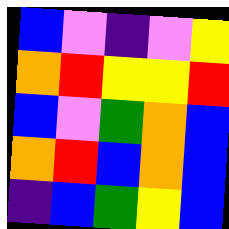[["blue", "violet", "indigo", "violet", "yellow"], ["orange", "red", "yellow", "yellow", "red"], ["blue", "violet", "green", "orange", "blue"], ["orange", "red", "blue", "orange", "blue"], ["indigo", "blue", "green", "yellow", "blue"]]